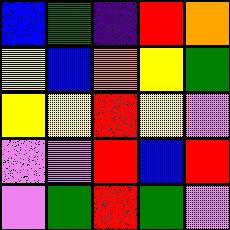[["blue", "green", "indigo", "red", "orange"], ["yellow", "blue", "orange", "yellow", "green"], ["yellow", "yellow", "red", "yellow", "violet"], ["violet", "violet", "red", "blue", "red"], ["violet", "green", "red", "green", "violet"]]